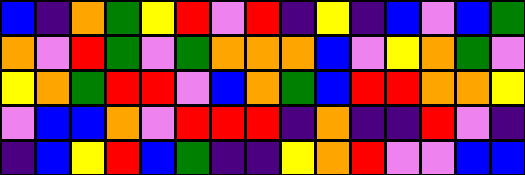[["blue", "indigo", "orange", "green", "yellow", "red", "violet", "red", "indigo", "yellow", "indigo", "blue", "violet", "blue", "green"], ["orange", "violet", "red", "green", "violet", "green", "orange", "orange", "orange", "blue", "violet", "yellow", "orange", "green", "violet"], ["yellow", "orange", "green", "red", "red", "violet", "blue", "orange", "green", "blue", "red", "red", "orange", "orange", "yellow"], ["violet", "blue", "blue", "orange", "violet", "red", "red", "red", "indigo", "orange", "indigo", "indigo", "red", "violet", "indigo"], ["indigo", "blue", "yellow", "red", "blue", "green", "indigo", "indigo", "yellow", "orange", "red", "violet", "violet", "blue", "blue"]]